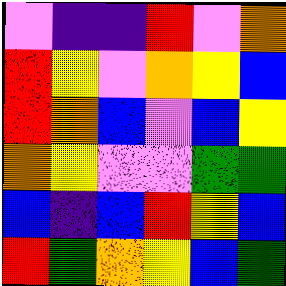[["violet", "indigo", "indigo", "red", "violet", "orange"], ["red", "yellow", "violet", "orange", "yellow", "blue"], ["red", "orange", "blue", "violet", "blue", "yellow"], ["orange", "yellow", "violet", "violet", "green", "green"], ["blue", "indigo", "blue", "red", "yellow", "blue"], ["red", "green", "orange", "yellow", "blue", "green"]]